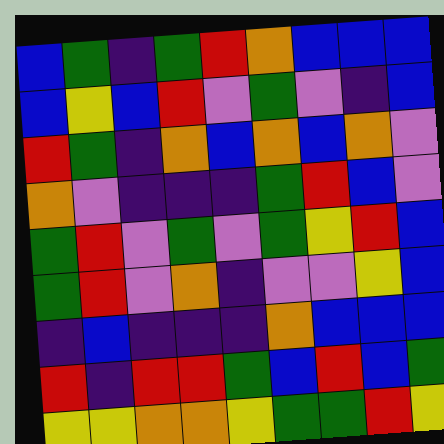[["blue", "green", "indigo", "green", "red", "orange", "blue", "blue", "blue"], ["blue", "yellow", "blue", "red", "violet", "green", "violet", "indigo", "blue"], ["red", "green", "indigo", "orange", "blue", "orange", "blue", "orange", "violet"], ["orange", "violet", "indigo", "indigo", "indigo", "green", "red", "blue", "violet"], ["green", "red", "violet", "green", "violet", "green", "yellow", "red", "blue"], ["green", "red", "violet", "orange", "indigo", "violet", "violet", "yellow", "blue"], ["indigo", "blue", "indigo", "indigo", "indigo", "orange", "blue", "blue", "blue"], ["red", "indigo", "red", "red", "green", "blue", "red", "blue", "green"], ["yellow", "yellow", "orange", "orange", "yellow", "green", "green", "red", "yellow"]]